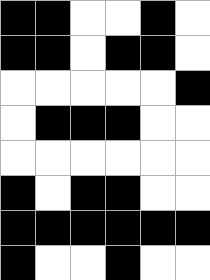[["black", "black", "white", "white", "black", "white"], ["black", "black", "white", "black", "black", "white"], ["white", "white", "white", "white", "white", "black"], ["white", "black", "black", "black", "white", "white"], ["white", "white", "white", "white", "white", "white"], ["black", "white", "black", "black", "white", "white"], ["black", "black", "black", "black", "black", "black"], ["black", "white", "white", "black", "white", "white"]]